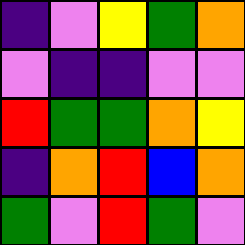[["indigo", "violet", "yellow", "green", "orange"], ["violet", "indigo", "indigo", "violet", "violet"], ["red", "green", "green", "orange", "yellow"], ["indigo", "orange", "red", "blue", "orange"], ["green", "violet", "red", "green", "violet"]]